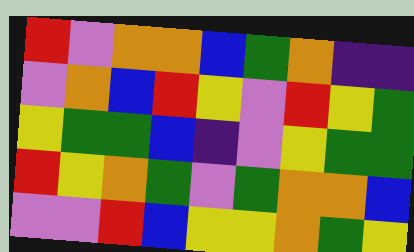[["red", "violet", "orange", "orange", "blue", "green", "orange", "indigo", "indigo"], ["violet", "orange", "blue", "red", "yellow", "violet", "red", "yellow", "green"], ["yellow", "green", "green", "blue", "indigo", "violet", "yellow", "green", "green"], ["red", "yellow", "orange", "green", "violet", "green", "orange", "orange", "blue"], ["violet", "violet", "red", "blue", "yellow", "yellow", "orange", "green", "yellow"]]